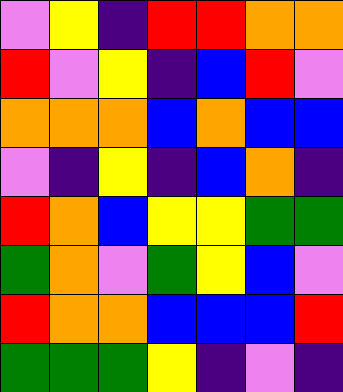[["violet", "yellow", "indigo", "red", "red", "orange", "orange"], ["red", "violet", "yellow", "indigo", "blue", "red", "violet"], ["orange", "orange", "orange", "blue", "orange", "blue", "blue"], ["violet", "indigo", "yellow", "indigo", "blue", "orange", "indigo"], ["red", "orange", "blue", "yellow", "yellow", "green", "green"], ["green", "orange", "violet", "green", "yellow", "blue", "violet"], ["red", "orange", "orange", "blue", "blue", "blue", "red"], ["green", "green", "green", "yellow", "indigo", "violet", "indigo"]]